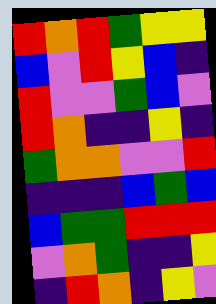[["red", "orange", "red", "green", "yellow", "yellow"], ["blue", "violet", "red", "yellow", "blue", "indigo"], ["red", "violet", "violet", "green", "blue", "violet"], ["red", "orange", "indigo", "indigo", "yellow", "indigo"], ["green", "orange", "orange", "violet", "violet", "red"], ["indigo", "indigo", "indigo", "blue", "green", "blue"], ["blue", "green", "green", "red", "red", "red"], ["violet", "orange", "green", "indigo", "indigo", "yellow"], ["indigo", "red", "orange", "indigo", "yellow", "violet"]]